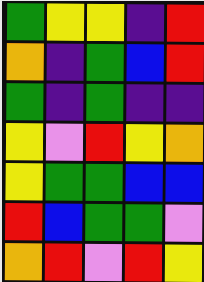[["green", "yellow", "yellow", "indigo", "red"], ["orange", "indigo", "green", "blue", "red"], ["green", "indigo", "green", "indigo", "indigo"], ["yellow", "violet", "red", "yellow", "orange"], ["yellow", "green", "green", "blue", "blue"], ["red", "blue", "green", "green", "violet"], ["orange", "red", "violet", "red", "yellow"]]